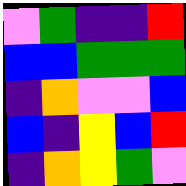[["violet", "green", "indigo", "indigo", "red"], ["blue", "blue", "green", "green", "green"], ["indigo", "orange", "violet", "violet", "blue"], ["blue", "indigo", "yellow", "blue", "red"], ["indigo", "orange", "yellow", "green", "violet"]]